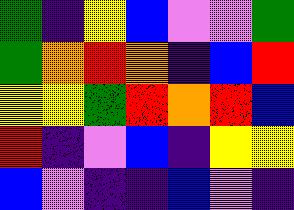[["green", "indigo", "yellow", "blue", "violet", "violet", "green"], ["green", "orange", "red", "orange", "indigo", "blue", "red"], ["yellow", "yellow", "green", "red", "orange", "red", "blue"], ["red", "indigo", "violet", "blue", "indigo", "yellow", "yellow"], ["blue", "violet", "indigo", "indigo", "blue", "violet", "indigo"]]